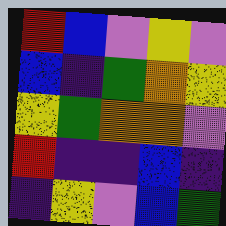[["red", "blue", "violet", "yellow", "violet"], ["blue", "indigo", "green", "orange", "yellow"], ["yellow", "green", "orange", "orange", "violet"], ["red", "indigo", "indigo", "blue", "indigo"], ["indigo", "yellow", "violet", "blue", "green"]]